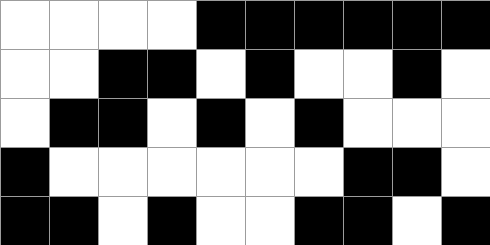[["white", "white", "white", "white", "black", "black", "black", "black", "black", "black"], ["white", "white", "black", "black", "white", "black", "white", "white", "black", "white"], ["white", "black", "black", "white", "black", "white", "black", "white", "white", "white"], ["black", "white", "white", "white", "white", "white", "white", "black", "black", "white"], ["black", "black", "white", "black", "white", "white", "black", "black", "white", "black"]]